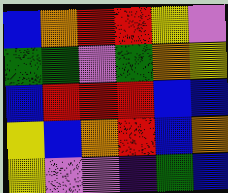[["blue", "orange", "red", "red", "yellow", "violet"], ["green", "green", "violet", "green", "orange", "yellow"], ["blue", "red", "red", "red", "blue", "blue"], ["yellow", "blue", "orange", "red", "blue", "orange"], ["yellow", "violet", "violet", "indigo", "green", "blue"]]